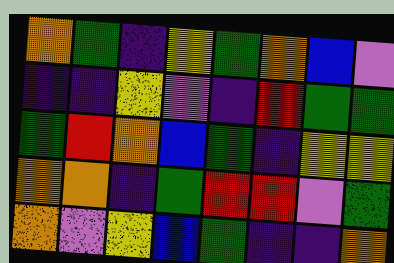[["orange", "green", "indigo", "yellow", "green", "orange", "blue", "violet"], ["indigo", "indigo", "yellow", "violet", "indigo", "red", "green", "green"], ["green", "red", "orange", "blue", "green", "indigo", "yellow", "yellow"], ["orange", "orange", "indigo", "green", "red", "red", "violet", "green"], ["orange", "violet", "yellow", "blue", "green", "indigo", "indigo", "orange"]]